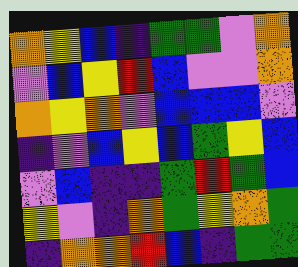[["orange", "yellow", "blue", "indigo", "green", "green", "violet", "orange"], ["violet", "blue", "yellow", "red", "blue", "violet", "violet", "orange"], ["orange", "yellow", "orange", "violet", "blue", "blue", "blue", "violet"], ["indigo", "violet", "blue", "yellow", "blue", "green", "yellow", "blue"], ["violet", "blue", "indigo", "indigo", "green", "red", "green", "blue"], ["yellow", "violet", "indigo", "orange", "green", "yellow", "orange", "green"], ["indigo", "orange", "orange", "red", "blue", "indigo", "green", "green"]]